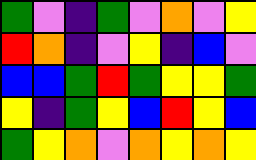[["green", "violet", "indigo", "green", "violet", "orange", "violet", "yellow"], ["red", "orange", "indigo", "violet", "yellow", "indigo", "blue", "violet"], ["blue", "blue", "green", "red", "green", "yellow", "yellow", "green"], ["yellow", "indigo", "green", "yellow", "blue", "red", "yellow", "blue"], ["green", "yellow", "orange", "violet", "orange", "yellow", "orange", "yellow"]]